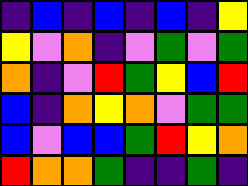[["indigo", "blue", "indigo", "blue", "indigo", "blue", "indigo", "yellow"], ["yellow", "violet", "orange", "indigo", "violet", "green", "violet", "green"], ["orange", "indigo", "violet", "red", "green", "yellow", "blue", "red"], ["blue", "indigo", "orange", "yellow", "orange", "violet", "green", "green"], ["blue", "violet", "blue", "blue", "green", "red", "yellow", "orange"], ["red", "orange", "orange", "green", "indigo", "indigo", "green", "indigo"]]